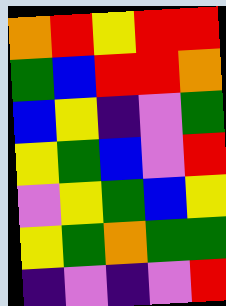[["orange", "red", "yellow", "red", "red"], ["green", "blue", "red", "red", "orange"], ["blue", "yellow", "indigo", "violet", "green"], ["yellow", "green", "blue", "violet", "red"], ["violet", "yellow", "green", "blue", "yellow"], ["yellow", "green", "orange", "green", "green"], ["indigo", "violet", "indigo", "violet", "red"]]